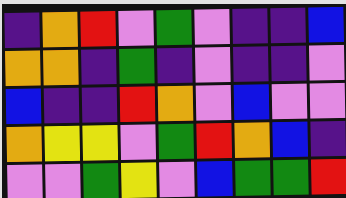[["indigo", "orange", "red", "violet", "green", "violet", "indigo", "indigo", "blue"], ["orange", "orange", "indigo", "green", "indigo", "violet", "indigo", "indigo", "violet"], ["blue", "indigo", "indigo", "red", "orange", "violet", "blue", "violet", "violet"], ["orange", "yellow", "yellow", "violet", "green", "red", "orange", "blue", "indigo"], ["violet", "violet", "green", "yellow", "violet", "blue", "green", "green", "red"]]